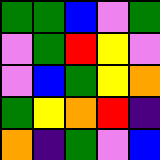[["green", "green", "blue", "violet", "green"], ["violet", "green", "red", "yellow", "violet"], ["violet", "blue", "green", "yellow", "orange"], ["green", "yellow", "orange", "red", "indigo"], ["orange", "indigo", "green", "violet", "blue"]]